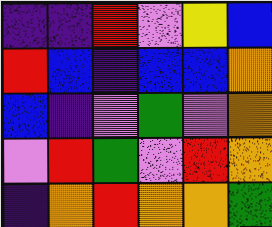[["indigo", "indigo", "red", "violet", "yellow", "blue"], ["red", "blue", "indigo", "blue", "blue", "orange"], ["blue", "indigo", "violet", "green", "violet", "orange"], ["violet", "red", "green", "violet", "red", "orange"], ["indigo", "orange", "red", "orange", "orange", "green"]]